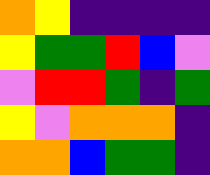[["orange", "yellow", "indigo", "indigo", "indigo", "indigo"], ["yellow", "green", "green", "red", "blue", "violet"], ["violet", "red", "red", "green", "indigo", "green"], ["yellow", "violet", "orange", "orange", "orange", "indigo"], ["orange", "orange", "blue", "green", "green", "indigo"]]